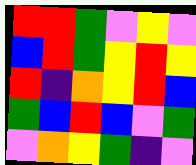[["red", "red", "green", "violet", "yellow", "violet"], ["blue", "red", "green", "yellow", "red", "yellow"], ["red", "indigo", "orange", "yellow", "red", "blue"], ["green", "blue", "red", "blue", "violet", "green"], ["violet", "orange", "yellow", "green", "indigo", "violet"]]